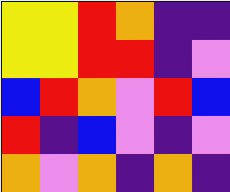[["yellow", "yellow", "red", "orange", "indigo", "indigo"], ["yellow", "yellow", "red", "red", "indigo", "violet"], ["blue", "red", "orange", "violet", "red", "blue"], ["red", "indigo", "blue", "violet", "indigo", "violet"], ["orange", "violet", "orange", "indigo", "orange", "indigo"]]